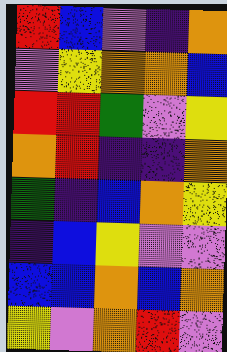[["red", "blue", "violet", "indigo", "orange"], ["violet", "yellow", "orange", "orange", "blue"], ["red", "red", "green", "violet", "yellow"], ["orange", "red", "indigo", "indigo", "orange"], ["green", "indigo", "blue", "orange", "yellow"], ["indigo", "blue", "yellow", "violet", "violet"], ["blue", "blue", "orange", "blue", "orange"], ["yellow", "violet", "orange", "red", "violet"]]